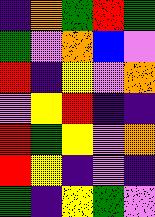[["indigo", "orange", "green", "red", "green"], ["green", "violet", "orange", "blue", "violet"], ["red", "indigo", "yellow", "violet", "orange"], ["violet", "yellow", "red", "indigo", "indigo"], ["red", "green", "yellow", "violet", "orange"], ["red", "yellow", "indigo", "violet", "indigo"], ["green", "indigo", "yellow", "green", "violet"]]